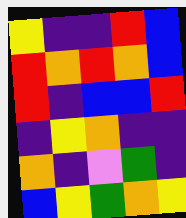[["yellow", "indigo", "indigo", "red", "blue"], ["red", "orange", "red", "orange", "blue"], ["red", "indigo", "blue", "blue", "red"], ["indigo", "yellow", "orange", "indigo", "indigo"], ["orange", "indigo", "violet", "green", "indigo"], ["blue", "yellow", "green", "orange", "yellow"]]